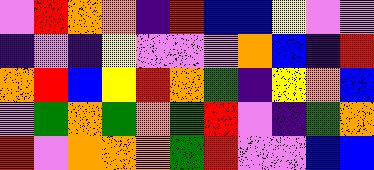[["violet", "red", "orange", "orange", "indigo", "red", "blue", "blue", "yellow", "violet", "violet"], ["indigo", "violet", "indigo", "yellow", "violet", "violet", "violet", "orange", "blue", "indigo", "red"], ["orange", "red", "blue", "yellow", "red", "orange", "green", "indigo", "yellow", "orange", "blue"], ["violet", "green", "orange", "green", "orange", "green", "red", "violet", "indigo", "green", "orange"], ["red", "violet", "orange", "orange", "orange", "green", "red", "violet", "violet", "blue", "blue"]]